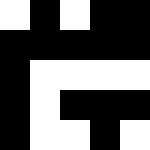[["white", "black", "white", "black", "black"], ["black", "black", "black", "black", "black"], ["black", "white", "white", "white", "white"], ["black", "white", "black", "black", "black"], ["black", "white", "white", "black", "white"]]